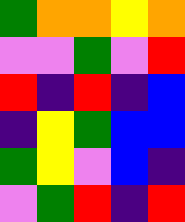[["green", "orange", "orange", "yellow", "orange"], ["violet", "violet", "green", "violet", "red"], ["red", "indigo", "red", "indigo", "blue"], ["indigo", "yellow", "green", "blue", "blue"], ["green", "yellow", "violet", "blue", "indigo"], ["violet", "green", "red", "indigo", "red"]]